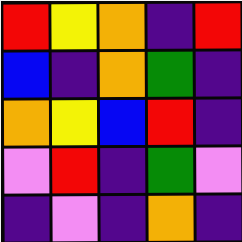[["red", "yellow", "orange", "indigo", "red"], ["blue", "indigo", "orange", "green", "indigo"], ["orange", "yellow", "blue", "red", "indigo"], ["violet", "red", "indigo", "green", "violet"], ["indigo", "violet", "indigo", "orange", "indigo"]]